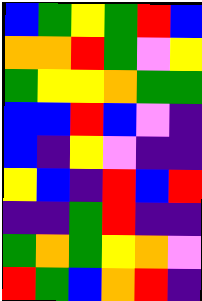[["blue", "green", "yellow", "green", "red", "blue"], ["orange", "orange", "red", "green", "violet", "yellow"], ["green", "yellow", "yellow", "orange", "green", "green"], ["blue", "blue", "red", "blue", "violet", "indigo"], ["blue", "indigo", "yellow", "violet", "indigo", "indigo"], ["yellow", "blue", "indigo", "red", "blue", "red"], ["indigo", "indigo", "green", "red", "indigo", "indigo"], ["green", "orange", "green", "yellow", "orange", "violet"], ["red", "green", "blue", "orange", "red", "indigo"]]